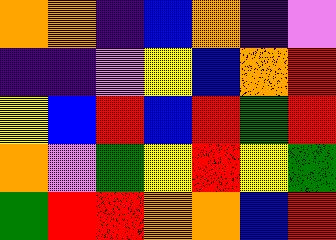[["orange", "orange", "indigo", "blue", "orange", "indigo", "violet"], ["indigo", "indigo", "violet", "yellow", "blue", "orange", "red"], ["yellow", "blue", "red", "blue", "red", "green", "red"], ["orange", "violet", "green", "yellow", "red", "yellow", "green"], ["green", "red", "red", "orange", "orange", "blue", "red"]]